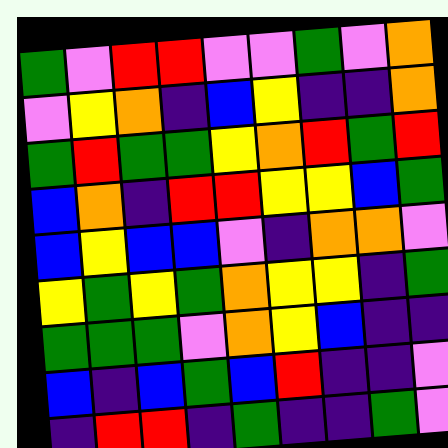[["green", "violet", "red", "red", "violet", "violet", "green", "violet", "orange"], ["violet", "yellow", "orange", "indigo", "blue", "yellow", "indigo", "indigo", "orange"], ["green", "red", "green", "green", "yellow", "orange", "red", "green", "red"], ["blue", "orange", "indigo", "red", "red", "yellow", "yellow", "blue", "green"], ["blue", "yellow", "blue", "blue", "violet", "indigo", "orange", "orange", "violet"], ["yellow", "green", "yellow", "green", "orange", "yellow", "yellow", "indigo", "green"], ["green", "green", "green", "violet", "orange", "yellow", "blue", "indigo", "indigo"], ["blue", "indigo", "blue", "green", "blue", "red", "indigo", "indigo", "violet"], ["indigo", "red", "red", "indigo", "green", "indigo", "indigo", "green", "violet"]]